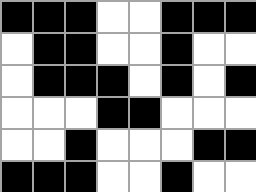[["black", "black", "black", "white", "white", "black", "black", "black"], ["white", "black", "black", "white", "white", "black", "white", "white"], ["white", "black", "black", "black", "white", "black", "white", "black"], ["white", "white", "white", "black", "black", "white", "white", "white"], ["white", "white", "black", "white", "white", "white", "black", "black"], ["black", "black", "black", "white", "white", "black", "white", "white"]]